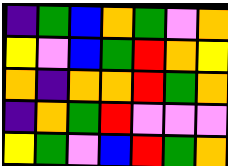[["indigo", "green", "blue", "orange", "green", "violet", "orange"], ["yellow", "violet", "blue", "green", "red", "orange", "yellow"], ["orange", "indigo", "orange", "orange", "red", "green", "orange"], ["indigo", "orange", "green", "red", "violet", "violet", "violet"], ["yellow", "green", "violet", "blue", "red", "green", "orange"]]